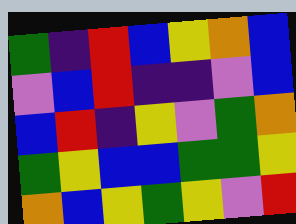[["green", "indigo", "red", "blue", "yellow", "orange", "blue"], ["violet", "blue", "red", "indigo", "indigo", "violet", "blue"], ["blue", "red", "indigo", "yellow", "violet", "green", "orange"], ["green", "yellow", "blue", "blue", "green", "green", "yellow"], ["orange", "blue", "yellow", "green", "yellow", "violet", "red"]]